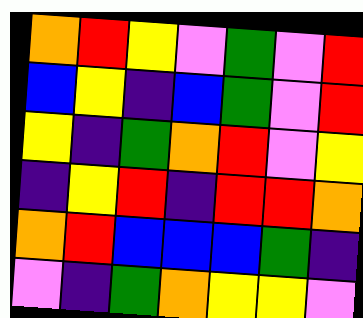[["orange", "red", "yellow", "violet", "green", "violet", "red"], ["blue", "yellow", "indigo", "blue", "green", "violet", "red"], ["yellow", "indigo", "green", "orange", "red", "violet", "yellow"], ["indigo", "yellow", "red", "indigo", "red", "red", "orange"], ["orange", "red", "blue", "blue", "blue", "green", "indigo"], ["violet", "indigo", "green", "orange", "yellow", "yellow", "violet"]]